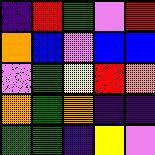[["indigo", "red", "green", "violet", "red"], ["orange", "blue", "violet", "blue", "blue"], ["violet", "green", "yellow", "red", "orange"], ["orange", "green", "orange", "indigo", "indigo"], ["green", "green", "indigo", "yellow", "violet"]]